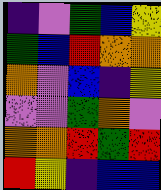[["indigo", "violet", "green", "blue", "yellow"], ["green", "blue", "red", "orange", "orange"], ["orange", "violet", "blue", "indigo", "yellow"], ["violet", "violet", "green", "orange", "violet"], ["orange", "orange", "red", "green", "red"], ["red", "yellow", "indigo", "blue", "blue"]]